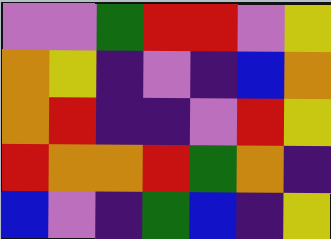[["violet", "violet", "green", "red", "red", "violet", "yellow"], ["orange", "yellow", "indigo", "violet", "indigo", "blue", "orange"], ["orange", "red", "indigo", "indigo", "violet", "red", "yellow"], ["red", "orange", "orange", "red", "green", "orange", "indigo"], ["blue", "violet", "indigo", "green", "blue", "indigo", "yellow"]]